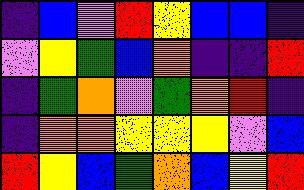[["indigo", "blue", "violet", "red", "yellow", "blue", "blue", "indigo"], ["violet", "yellow", "green", "blue", "orange", "indigo", "indigo", "red"], ["indigo", "green", "orange", "violet", "green", "orange", "red", "indigo"], ["indigo", "orange", "orange", "yellow", "yellow", "yellow", "violet", "blue"], ["red", "yellow", "blue", "green", "orange", "blue", "yellow", "red"]]